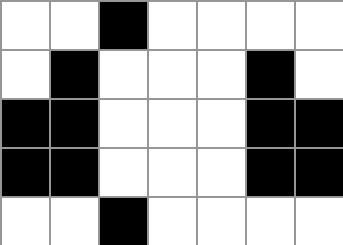[["white", "white", "black", "white", "white", "white", "white"], ["white", "black", "white", "white", "white", "black", "white"], ["black", "black", "white", "white", "white", "black", "black"], ["black", "black", "white", "white", "white", "black", "black"], ["white", "white", "black", "white", "white", "white", "white"]]